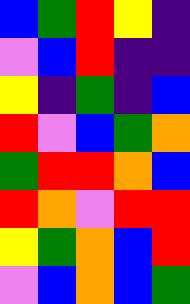[["blue", "green", "red", "yellow", "indigo"], ["violet", "blue", "red", "indigo", "indigo"], ["yellow", "indigo", "green", "indigo", "blue"], ["red", "violet", "blue", "green", "orange"], ["green", "red", "red", "orange", "blue"], ["red", "orange", "violet", "red", "red"], ["yellow", "green", "orange", "blue", "red"], ["violet", "blue", "orange", "blue", "green"]]